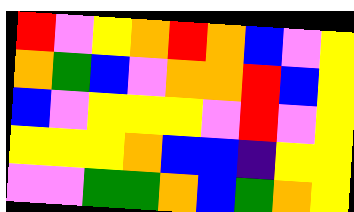[["red", "violet", "yellow", "orange", "red", "orange", "blue", "violet", "yellow"], ["orange", "green", "blue", "violet", "orange", "orange", "red", "blue", "yellow"], ["blue", "violet", "yellow", "yellow", "yellow", "violet", "red", "violet", "yellow"], ["yellow", "yellow", "yellow", "orange", "blue", "blue", "indigo", "yellow", "yellow"], ["violet", "violet", "green", "green", "orange", "blue", "green", "orange", "yellow"]]